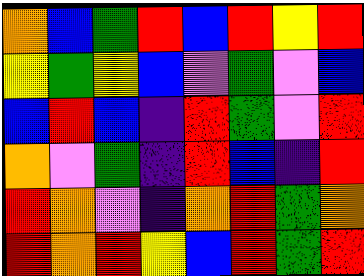[["orange", "blue", "green", "red", "blue", "red", "yellow", "red"], ["yellow", "green", "yellow", "blue", "violet", "green", "violet", "blue"], ["blue", "red", "blue", "indigo", "red", "green", "violet", "red"], ["orange", "violet", "green", "indigo", "red", "blue", "indigo", "red"], ["red", "orange", "violet", "indigo", "orange", "red", "green", "orange"], ["red", "orange", "red", "yellow", "blue", "red", "green", "red"]]